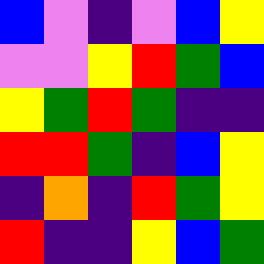[["blue", "violet", "indigo", "violet", "blue", "yellow"], ["violet", "violet", "yellow", "red", "green", "blue"], ["yellow", "green", "red", "green", "indigo", "indigo"], ["red", "red", "green", "indigo", "blue", "yellow"], ["indigo", "orange", "indigo", "red", "green", "yellow"], ["red", "indigo", "indigo", "yellow", "blue", "green"]]